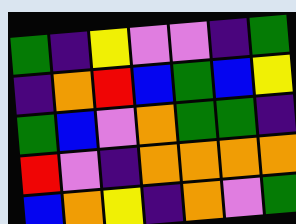[["green", "indigo", "yellow", "violet", "violet", "indigo", "green"], ["indigo", "orange", "red", "blue", "green", "blue", "yellow"], ["green", "blue", "violet", "orange", "green", "green", "indigo"], ["red", "violet", "indigo", "orange", "orange", "orange", "orange"], ["blue", "orange", "yellow", "indigo", "orange", "violet", "green"]]